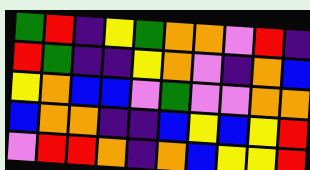[["green", "red", "indigo", "yellow", "green", "orange", "orange", "violet", "red", "indigo"], ["red", "green", "indigo", "indigo", "yellow", "orange", "violet", "indigo", "orange", "blue"], ["yellow", "orange", "blue", "blue", "violet", "green", "violet", "violet", "orange", "orange"], ["blue", "orange", "orange", "indigo", "indigo", "blue", "yellow", "blue", "yellow", "red"], ["violet", "red", "red", "orange", "indigo", "orange", "blue", "yellow", "yellow", "red"]]